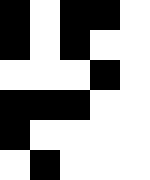[["black", "white", "black", "black", "white"], ["black", "white", "black", "white", "white"], ["white", "white", "white", "black", "white"], ["black", "black", "black", "white", "white"], ["black", "white", "white", "white", "white"], ["white", "black", "white", "white", "white"]]